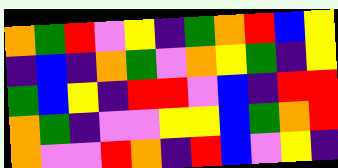[["orange", "green", "red", "violet", "yellow", "indigo", "green", "orange", "red", "blue", "yellow"], ["indigo", "blue", "indigo", "orange", "green", "violet", "orange", "yellow", "green", "indigo", "yellow"], ["green", "blue", "yellow", "indigo", "red", "red", "violet", "blue", "indigo", "red", "red"], ["orange", "green", "indigo", "violet", "violet", "yellow", "yellow", "blue", "green", "orange", "red"], ["orange", "violet", "violet", "red", "orange", "indigo", "red", "blue", "violet", "yellow", "indigo"]]